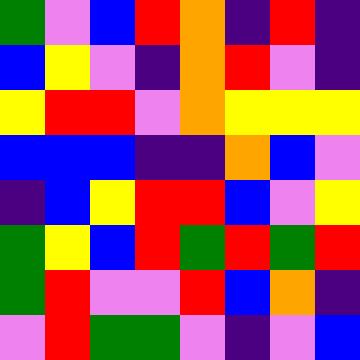[["green", "violet", "blue", "red", "orange", "indigo", "red", "indigo"], ["blue", "yellow", "violet", "indigo", "orange", "red", "violet", "indigo"], ["yellow", "red", "red", "violet", "orange", "yellow", "yellow", "yellow"], ["blue", "blue", "blue", "indigo", "indigo", "orange", "blue", "violet"], ["indigo", "blue", "yellow", "red", "red", "blue", "violet", "yellow"], ["green", "yellow", "blue", "red", "green", "red", "green", "red"], ["green", "red", "violet", "violet", "red", "blue", "orange", "indigo"], ["violet", "red", "green", "green", "violet", "indigo", "violet", "blue"]]